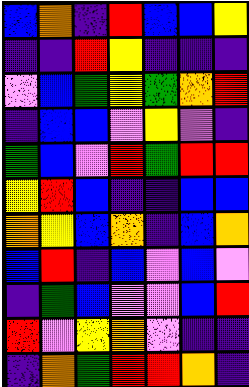[["blue", "orange", "indigo", "red", "blue", "blue", "yellow"], ["indigo", "indigo", "red", "yellow", "indigo", "indigo", "indigo"], ["violet", "blue", "green", "yellow", "green", "orange", "red"], ["indigo", "blue", "blue", "violet", "yellow", "violet", "indigo"], ["green", "blue", "violet", "red", "green", "red", "red"], ["yellow", "red", "blue", "indigo", "indigo", "blue", "blue"], ["orange", "yellow", "blue", "orange", "indigo", "blue", "orange"], ["blue", "red", "indigo", "blue", "violet", "blue", "violet"], ["indigo", "green", "blue", "violet", "violet", "blue", "red"], ["red", "violet", "yellow", "orange", "violet", "indigo", "indigo"], ["indigo", "orange", "green", "red", "red", "orange", "indigo"]]